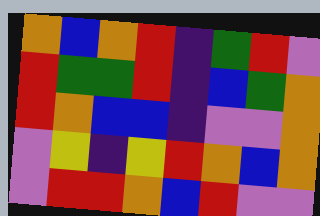[["orange", "blue", "orange", "red", "indigo", "green", "red", "violet"], ["red", "green", "green", "red", "indigo", "blue", "green", "orange"], ["red", "orange", "blue", "blue", "indigo", "violet", "violet", "orange"], ["violet", "yellow", "indigo", "yellow", "red", "orange", "blue", "orange"], ["violet", "red", "red", "orange", "blue", "red", "violet", "violet"]]